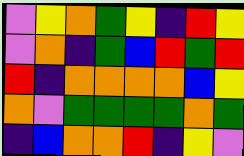[["violet", "yellow", "orange", "green", "yellow", "indigo", "red", "yellow"], ["violet", "orange", "indigo", "green", "blue", "red", "green", "red"], ["red", "indigo", "orange", "orange", "orange", "orange", "blue", "yellow"], ["orange", "violet", "green", "green", "green", "green", "orange", "green"], ["indigo", "blue", "orange", "orange", "red", "indigo", "yellow", "violet"]]